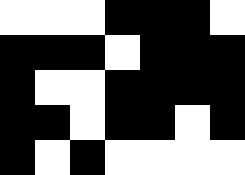[["white", "white", "white", "black", "black", "black", "white"], ["black", "black", "black", "white", "black", "black", "black"], ["black", "white", "white", "black", "black", "black", "black"], ["black", "black", "white", "black", "black", "white", "black"], ["black", "white", "black", "white", "white", "white", "white"]]